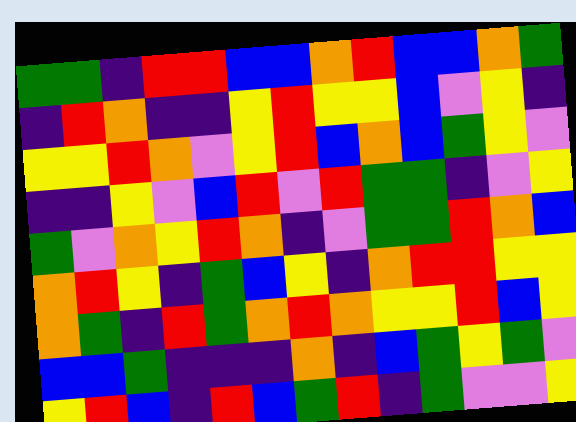[["green", "green", "indigo", "red", "red", "blue", "blue", "orange", "red", "blue", "blue", "orange", "green"], ["indigo", "red", "orange", "indigo", "indigo", "yellow", "red", "yellow", "yellow", "blue", "violet", "yellow", "indigo"], ["yellow", "yellow", "red", "orange", "violet", "yellow", "red", "blue", "orange", "blue", "green", "yellow", "violet"], ["indigo", "indigo", "yellow", "violet", "blue", "red", "violet", "red", "green", "green", "indigo", "violet", "yellow"], ["green", "violet", "orange", "yellow", "red", "orange", "indigo", "violet", "green", "green", "red", "orange", "blue"], ["orange", "red", "yellow", "indigo", "green", "blue", "yellow", "indigo", "orange", "red", "red", "yellow", "yellow"], ["orange", "green", "indigo", "red", "green", "orange", "red", "orange", "yellow", "yellow", "red", "blue", "yellow"], ["blue", "blue", "green", "indigo", "indigo", "indigo", "orange", "indigo", "blue", "green", "yellow", "green", "violet"], ["yellow", "red", "blue", "indigo", "red", "blue", "green", "red", "indigo", "green", "violet", "violet", "yellow"]]